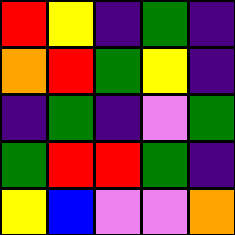[["red", "yellow", "indigo", "green", "indigo"], ["orange", "red", "green", "yellow", "indigo"], ["indigo", "green", "indigo", "violet", "green"], ["green", "red", "red", "green", "indigo"], ["yellow", "blue", "violet", "violet", "orange"]]